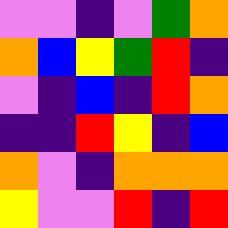[["violet", "violet", "indigo", "violet", "green", "orange"], ["orange", "blue", "yellow", "green", "red", "indigo"], ["violet", "indigo", "blue", "indigo", "red", "orange"], ["indigo", "indigo", "red", "yellow", "indigo", "blue"], ["orange", "violet", "indigo", "orange", "orange", "orange"], ["yellow", "violet", "violet", "red", "indigo", "red"]]